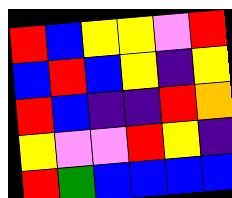[["red", "blue", "yellow", "yellow", "violet", "red"], ["blue", "red", "blue", "yellow", "indigo", "yellow"], ["red", "blue", "indigo", "indigo", "red", "orange"], ["yellow", "violet", "violet", "red", "yellow", "indigo"], ["red", "green", "blue", "blue", "blue", "blue"]]